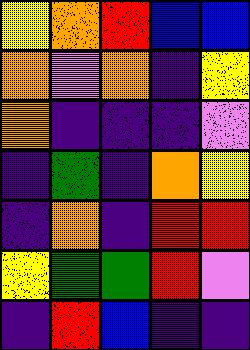[["yellow", "orange", "red", "blue", "blue"], ["orange", "violet", "orange", "indigo", "yellow"], ["orange", "indigo", "indigo", "indigo", "violet"], ["indigo", "green", "indigo", "orange", "yellow"], ["indigo", "orange", "indigo", "red", "red"], ["yellow", "green", "green", "red", "violet"], ["indigo", "red", "blue", "indigo", "indigo"]]